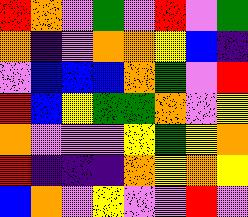[["red", "orange", "violet", "green", "violet", "red", "violet", "green"], ["orange", "indigo", "violet", "orange", "orange", "yellow", "blue", "indigo"], ["violet", "blue", "blue", "blue", "orange", "green", "violet", "red"], ["red", "blue", "yellow", "green", "green", "orange", "violet", "yellow"], ["orange", "violet", "violet", "violet", "yellow", "green", "yellow", "orange"], ["red", "indigo", "indigo", "indigo", "orange", "yellow", "orange", "yellow"], ["blue", "orange", "violet", "yellow", "violet", "violet", "red", "violet"]]